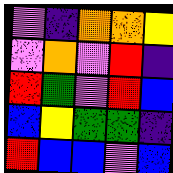[["violet", "indigo", "orange", "orange", "yellow"], ["violet", "orange", "violet", "red", "indigo"], ["red", "green", "violet", "red", "blue"], ["blue", "yellow", "green", "green", "indigo"], ["red", "blue", "blue", "violet", "blue"]]